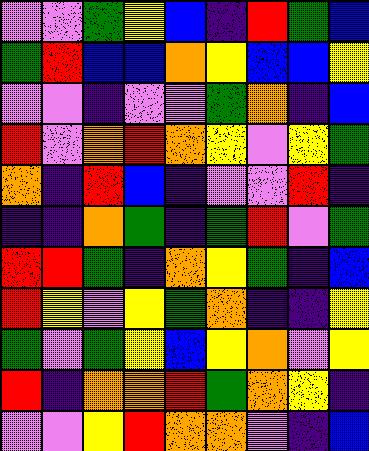[["violet", "violet", "green", "yellow", "blue", "indigo", "red", "green", "blue"], ["green", "red", "blue", "blue", "orange", "yellow", "blue", "blue", "yellow"], ["violet", "violet", "indigo", "violet", "violet", "green", "orange", "indigo", "blue"], ["red", "violet", "orange", "red", "orange", "yellow", "violet", "yellow", "green"], ["orange", "indigo", "red", "blue", "indigo", "violet", "violet", "red", "indigo"], ["indigo", "indigo", "orange", "green", "indigo", "green", "red", "violet", "green"], ["red", "red", "green", "indigo", "orange", "yellow", "green", "indigo", "blue"], ["red", "yellow", "violet", "yellow", "green", "orange", "indigo", "indigo", "yellow"], ["green", "violet", "green", "yellow", "blue", "yellow", "orange", "violet", "yellow"], ["red", "indigo", "orange", "orange", "red", "green", "orange", "yellow", "indigo"], ["violet", "violet", "yellow", "red", "orange", "orange", "violet", "indigo", "blue"]]